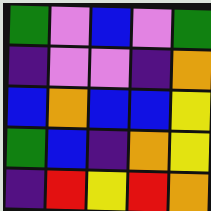[["green", "violet", "blue", "violet", "green"], ["indigo", "violet", "violet", "indigo", "orange"], ["blue", "orange", "blue", "blue", "yellow"], ["green", "blue", "indigo", "orange", "yellow"], ["indigo", "red", "yellow", "red", "orange"]]